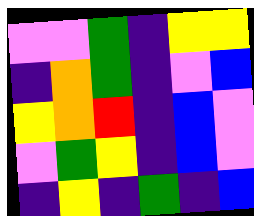[["violet", "violet", "green", "indigo", "yellow", "yellow"], ["indigo", "orange", "green", "indigo", "violet", "blue"], ["yellow", "orange", "red", "indigo", "blue", "violet"], ["violet", "green", "yellow", "indigo", "blue", "violet"], ["indigo", "yellow", "indigo", "green", "indigo", "blue"]]